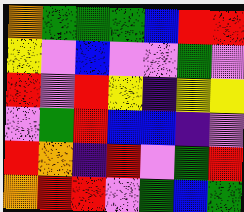[["orange", "green", "green", "green", "blue", "red", "red"], ["yellow", "violet", "blue", "violet", "violet", "green", "violet"], ["red", "violet", "red", "yellow", "indigo", "yellow", "yellow"], ["violet", "green", "red", "blue", "blue", "indigo", "violet"], ["red", "orange", "indigo", "red", "violet", "green", "red"], ["orange", "red", "red", "violet", "green", "blue", "green"]]